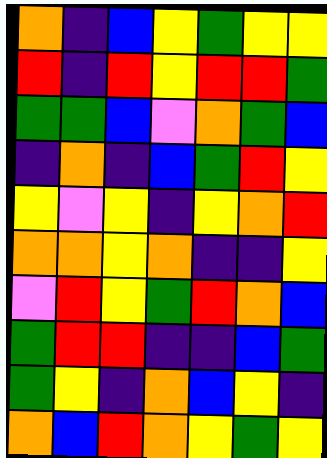[["orange", "indigo", "blue", "yellow", "green", "yellow", "yellow"], ["red", "indigo", "red", "yellow", "red", "red", "green"], ["green", "green", "blue", "violet", "orange", "green", "blue"], ["indigo", "orange", "indigo", "blue", "green", "red", "yellow"], ["yellow", "violet", "yellow", "indigo", "yellow", "orange", "red"], ["orange", "orange", "yellow", "orange", "indigo", "indigo", "yellow"], ["violet", "red", "yellow", "green", "red", "orange", "blue"], ["green", "red", "red", "indigo", "indigo", "blue", "green"], ["green", "yellow", "indigo", "orange", "blue", "yellow", "indigo"], ["orange", "blue", "red", "orange", "yellow", "green", "yellow"]]